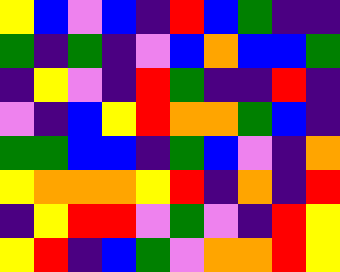[["yellow", "blue", "violet", "blue", "indigo", "red", "blue", "green", "indigo", "indigo"], ["green", "indigo", "green", "indigo", "violet", "blue", "orange", "blue", "blue", "green"], ["indigo", "yellow", "violet", "indigo", "red", "green", "indigo", "indigo", "red", "indigo"], ["violet", "indigo", "blue", "yellow", "red", "orange", "orange", "green", "blue", "indigo"], ["green", "green", "blue", "blue", "indigo", "green", "blue", "violet", "indigo", "orange"], ["yellow", "orange", "orange", "orange", "yellow", "red", "indigo", "orange", "indigo", "red"], ["indigo", "yellow", "red", "red", "violet", "green", "violet", "indigo", "red", "yellow"], ["yellow", "red", "indigo", "blue", "green", "violet", "orange", "orange", "red", "yellow"]]